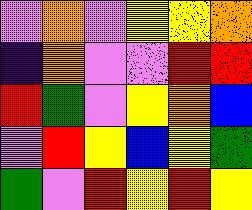[["violet", "orange", "violet", "yellow", "yellow", "orange"], ["indigo", "orange", "violet", "violet", "red", "red"], ["red", "green", "violet", "yellow", "orange", "blue"], ["violet", "red", "yellow", "blue", "yellow", "green"], ["green", "violet", "red", "yellow", "red", "yellow"]]